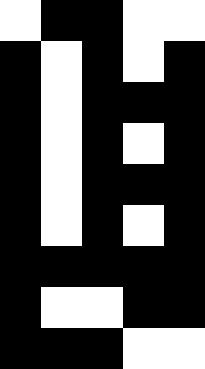[["white", "black", "black", "white", "white"], ["black", "white", "black", "white", "black"], ["black", "white", "black", "black", "black"], ["black", "white", "black", "white", "black"], ["black", "white", "black", "black", "black"], ["black", "white", "black", "white", "black"], ["black", "black", "black", "black", "black"], ["black", "white", "white", "black", "black"], ["black", "black", "black", "white", "white"]]